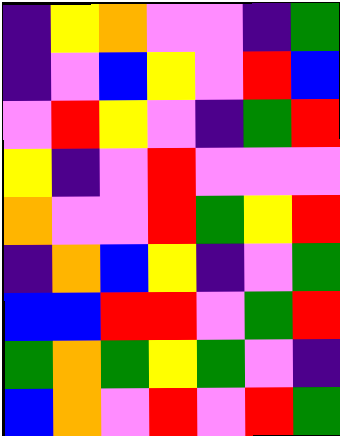[["indigo", "yellow", "orange", "violet", "violet", "indigo", "green"], ["indigo", "violet", "blue", "yellow", "violet", "red", "blue"], ["violet", "red", "yellow", "violet", "indigo", "green", "red"], ["yellow", "indigo", "violet", "red", "violet", "violet", "violet"], ["orange", "violet", "violet", "red", "green", "yellow", "red"], ["indigo", "orange", "blue", "yellow", "indigo", "violet", "green"], ["blue", "blue", "red", "red", "violet", "green", "red"], ["green", "orange", "green", "yellow", "green", "violet", "indigo"], ["blue", "orange", "violet", "red", "violet", "red", "green"]]